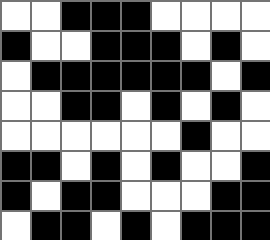[["white", "white", "black", "black", "black", "white", "white", "white", "white"], ["black", "white", "white", "black", "black", "black", "white", "black", "white"], ["white", "black", "black", "black", "black", "black", "black", "white", "black"], ["white", "white", "black", "black", "white", "black", "white", "black", "white"], ["white", "white", "white", "white", "white", "white", "black", "white", "white"], ["black", "black", "white", "black", "white", "black", "white", "white", "black"], ["black", "white", "black", "black", "white", "white", "white", "black", "black"], ["white", "black", "black", "white", "black", "white", "black", "black", "black"]]